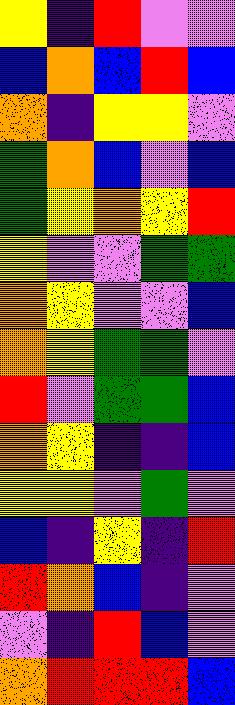[["yellow", "indigo", "red", "violet", "violet"], ["blue", "orange", "blue", "red", "blue"], ["orange", "indigo", "yellow", "yellow", "violet"], ["green", "orange", "blue", "violet", "blue"], ["green", "yellow", "orange", "yellow", "red"], ["yellow", "violet", "violet", "green", "green"], ["orange", "yellow", "violet", "violet", "blue"], ["orange", "yellow", "green", "green", "violet"], ["red", "violet", "green", "green", "blue"], ["orange", "yellow", "indigo", "indigo", "blue"], ["yellow", "yellow", "violet", "green", "violet"], ["blue", "indigo", "yellow", "indigo", "red"], ["red", "orange", "blue", "indigo", "violet"], ["violet", "indigo", "red", "blue", "violet"], ["orange", "red", "red", "red", "blue"]]